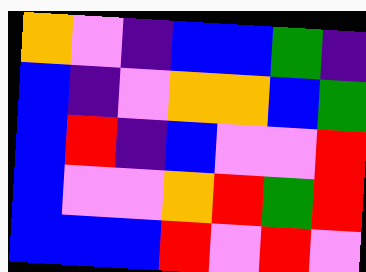[["orange", "violet", "indigo", "blue", "blue", "green", "indigo"], ["blue", "indigo", "violet", "orange", "orange", "blue", "green"], ["blue", "red", "indigo", "blue", "violet", "violet", "red"], ["blue", "violet", "violet", "orange", "red", "green", "red"], ["blue", "blue", "blue", "red", "violet", "red", "violet"]]